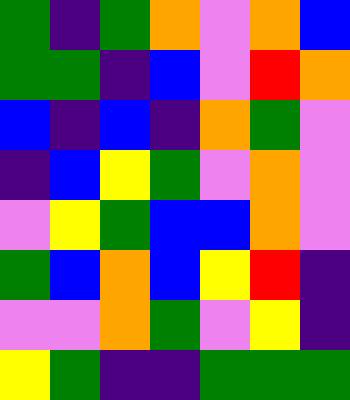[["green", "indigo", "green", "orange", "violet", "orange", "blue"], ["green", "green", "indigo", "blue", "violet", "red", "orange"], ["blue", "indigo", "blue", "indigo", "orange", "green", "violet"], ["indigo", "blue", "yellow", "green", "violet", "orange", "violet"], ["violet", "yellow", "green", "blue", "blue", "orange", "violet"], ["green", "blue", "orange", "blue", "yellow", "red", "indigo"], ["violet", "violet", "orange", "green", "violet", "yellow", "indigo"], ["yellow", "green", "indigo", "indigo", "green", "green", "green"]]